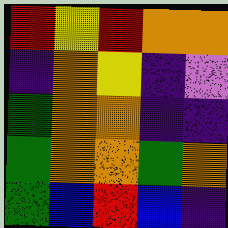[["red", "yellow", "red", "orange", "orange"], ["indigo", "orange", "yellow", "indigo", "violet"], ["green", "orange", "orange", "indigo", "indigo"], ["green", "orange", "orange", "green", "orange"], ["green", "blue", "red", "blue", "indigo"]]